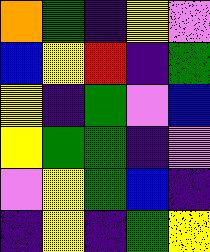[["orange", "green", "indigo", "yellow", "violet"], ["blue", "yellow", "red", "indigo", "green"], ["yellow", "indigo", "green", "violet", "blue"], ["yellow", "green", "green", "indigo", "violet"], ["violet", "yellow", "green", "blue", "indigo"], ["indigo", "yellow", "indigo", "green", "yellow"]]